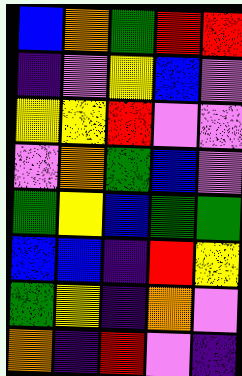[["blue", "orange", "green", "red", "red"], ["indigo", "violet", "yellow", "blue", "violet"], ["yellow", "yellow", "red", "violet", "violet"], ["violet", "orange", "green", "blue", "violet"], ["green", "yellow", "blue", "green", "green"], ["blue", "blue", "indigo", "red", "yellow"], ["green", "yellow", "indigo", "orange", "violet"], ["orange", "indigo", "red", "violet", "indigo"]]